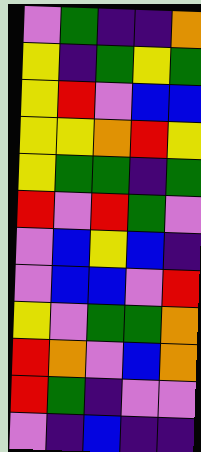[["violet", "green", "indigo", "indigo", "orange"], ["yellow", "indigo", "green", "yellow", "green"], ["yellow", "red", "violet", "blue", "blue"], ["yellow", "yellow", "orange", "red", "yellow"], ["yellow", "green", "green", "indigo", "green"], ["red", "violet", "red", "green", "violet"], ["violet", "blue", "yellow", "blue", "indigo"], ["violet", "blue", "blue", "violet", "red"], ["yellow", "violet", "green", "green", "orange"], ["red", "orange", "violet", "blue", "orange"], ["red", "green", "indigo", "violet", "violet"], ["violet", "indigo", "blue", "indigo", "indigo"]]